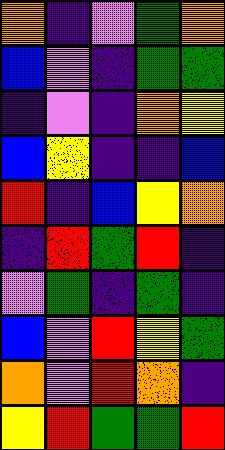[["orange", "indigo", "violet", "green", "orange"], ["blue", "violet", "indigo", "green", "green"], ["indigo", "violet", "indigo", "orange", "yellow"], ["blue", "yellow", "indigo", "indigo", "blue"], ["red", "indigo", "blue", "yellow", "orange"], ["indigo", "red", "green", "red", "indigo"], ["violet", "green", "indigo", "green", "indigo"], ["blue", "violet", "red", "yellow", "green"], ["orange", "violet", "red", "orange", "indigo"], ["yellow", "red", "green", "green", "red"]]